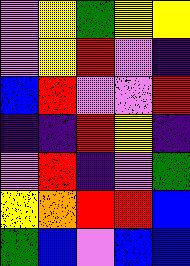[["violet", "yellow", "green", "yellow", "yellow"], ["violet", "yellow", "red", "violet", "indigo"], ["blue", "red", "violet", "violet", "red"], ["indigo", "indigo", "red", "yellow", "indigo"], ["violet", "red", "indigo", "violet", "green"], ["yellow", "orange", "red", "red", "blue"], ["green", "blue", "violet", "blue", "blue"]]